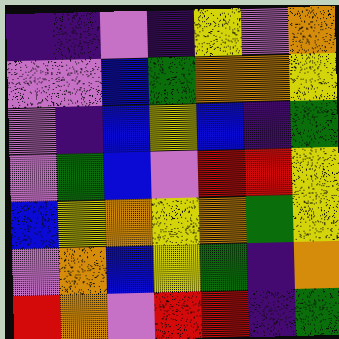[["indigo", "indigo", "violet", "indigo", "yellow", "violet", "orange"], ["violet", "violet", "blue", "green", "orange", "orange", "yellow"], ["violet", "indigo", "blue", "yellow", "blue", "indigo", "green"], ["violet", "green", "blue", "violet", "red", "red", "yellow"], ["blue", "yellow", "orange", "yellow", "orange", "green", "yellow"], ["violet", "orange", "blue", "yellow", "green", "indigo", "orange"], ["red", "orange", "violet", "red", "red", "indigo", "green"]]